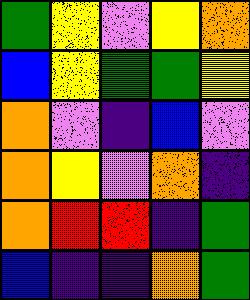[["green", "yellow", "violet", "yellow", "orange"], ["blue", "yellow", "green", "green", "yellow"], ["orange", "violet", "indigo", "blue", "violet"], ["orange", "yellow", "violet", "orange", "indigo"], ["orange", "red", "red", "indigo", "green"], ["blue", "indigo", "indigo", "orange", "green"]]